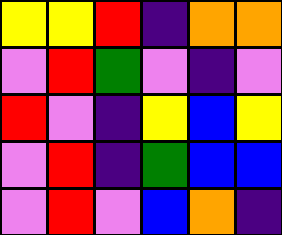[["yellow", "yellow", "red", "indigo", "orange", "orange"], ["violet", "red", "green", "violet", "indigo", "violet"], ["red", "violet", "indigo", "yellow", "blue", "yellow"], ["violet", "red", "indigo", "green", "blue", "blue"], ["violet", "red", "violet", "blue", "orange", "indigo"]]